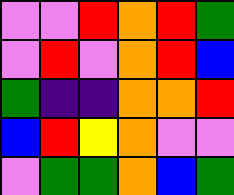[["violet", "violet", "red", "orange", "red", "green"], ["violet", "red", "violet", "orange", "red", "blue"], ["green", "indigo", "indigo", "orange", "orange", "red"], ["blue", "red", "yellow", "orange", "violet", "violet"], ["violet", "green", "green", "orange", "blue", "green"]]